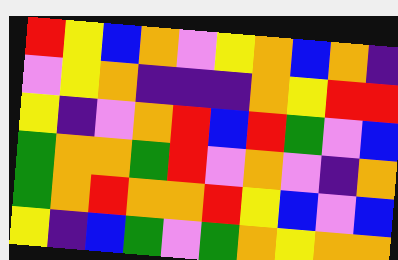[["red", "yellow", "blue", "orange", "violet", "yellow", "orange", "blue", "orange", "indigo"], ["violet", "yellow", "orange", "indigo", "indigo", "indigo", "orange", "yellow", "red", "red"], ["yellow", "indigo", "violet", "orange", "red", "blue", "red", "green", "violet", "blue"], ["green", "orange", "orange", "green", "red", "violet", "orange", "violet", "indigo", "orange"], ["green", "orange", "red", "orange", "orange", "red", "yellow", "blue", "violet", "blue"], ["yellow", "indigo", "blue", "green", "violet", "green", "orange", "yellow", "orange", "orange"]]